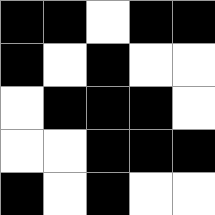[["black", "black", "white", "black", "black"], ["black", "white", "black", "white", "white"], ["white", "black", "black", "black", "white"], ["white", "white", "black", "black", "black"], ["black", "white", "black", "white", "white"]]